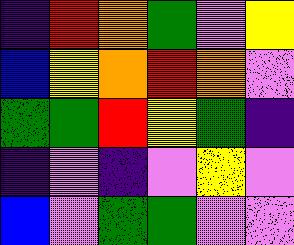[["indigo", "red", "orange", "green", "violet", "yellow"], ["blue", "yellow", "orange", "red", "orange", "violet"], ["green", "green", "red", "yellow", "green", "indigo"], ["indigo", "violet", "indigo", "violet", "yellow", "violet"], ["blue", "violet", "green", "green", "violet", "violet"]]